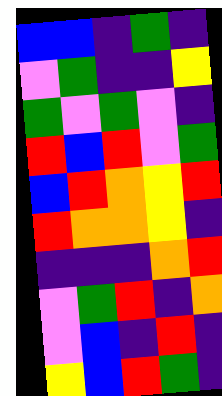[["blue", "blue", "indigo", "green", "indigo"], ["violet", "green", "indigo", "indigo", "yellow"], ["green", "violet", "green", "violet", "indigo"], ["red", "blue", "red", "violet", "green"], ["blue", "red", "orange", "yellow", "red"], ["red", "orange", "orange", "yellow", "indigo"], ["indigo", "indigo", "indigo", "orange", "red"], ["violet", "green", "red", "indigo", "orange"], ["violet", "blue", "indigo", "red", "indigo"], ["yellow", "blue", "red", "green", "indigo"]]